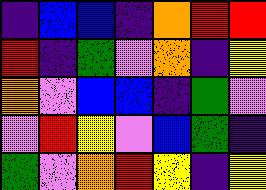[["indigo", "blue", "blue", "indigo", "orange", "red", "red"], ["red", "indigo", "green", "violet", "orange", "indigo", "yellow"], ["orange", "violet", "blue", "blue", "indigo", "green", "violet"], ["violet", "red", "yellow", "violet", "blue", "green", "indigo"], ["green", "violet", "orange", "red", "yellow", "indigo", "yellow"]]